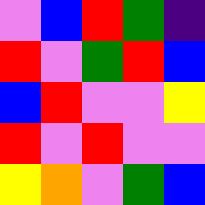[["violet", "blue", "red", "green", "indigo"], ["red", "violet", "green", "red", "blue"], ["blue", "red", "violet", "violet", "yellow"], ["red", "violet", "red", "violet", "violet"], ["yellow", "orange", "violet", "green", "blue"]]